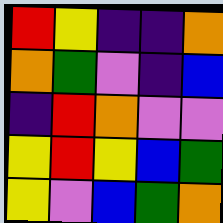[["red", "yellow", "indigo", "indigo", "orange"], ["orange", "green", "violet", "indigo", "blue"], ["indigo", "red", "orange", "violet", "violet"], ["yellow", "red", "yellow", "blue", "green"], ["yellow", "violet", "blue", "green", "orange"]]